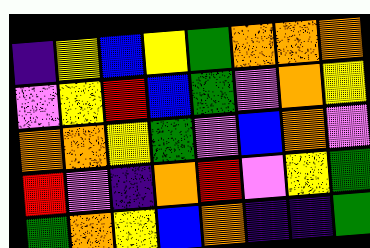[["indigo", "yellow", "blue", "yellow", "green", "orange", "orange", "orange"], ["violet", "yellow", "red", "blue", "green", "violet", "orange", "yellow"], ["orange", "orange", "yellow", "green", "violet", "blue", "orange", "violet"], ["red", "violet", "indigo", "orange", "red", "violet", "yellow", "green"], ["green", "orange", "yellow", "blue", "orange", "indigo", "indigo", "green"]]